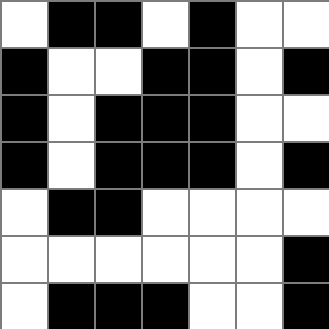[["white", "black", "black", "white", "black", "white", "white"], ["black", "white", "white", "black", "black", "white", "black"], ["black", "white", "black", "black", "black", "white", "white"], ["black", "white", "black", "black", "black", "white", "black"], ["white", "black", "black", "white", "white", "white", "white"], ["white", "white", "white", "white", "white", "white", "black"], ["white", "black", "black", "black", "white", "white", "black"]]